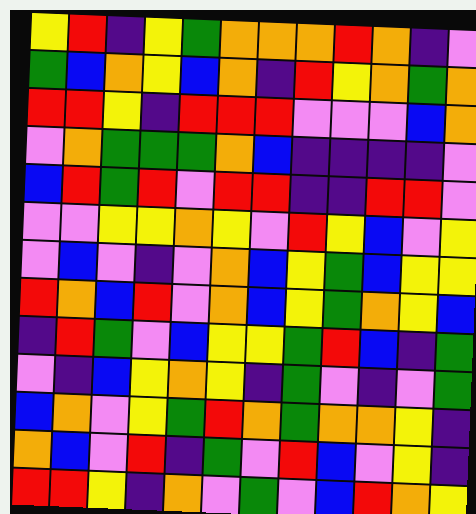[["yellow", "red", "indigo", "yellow", "green", "orange", "orange", "orange", "red", "orange", "indigo", "violet"], ["green", "blue", "orange", "yellow", "blue", "orange", "indigo", "red", "yellow", "orange", "green", "orange"], ["red", "red", "yellow", "indigo", "red", "red", "red", "violet", "violet", "violet", "blue", "orange"], ["violet", "orange", "green", "green", "green", "orange", "blue", "indigo", "indigo", "indigo", "indigo", "violet"], ["blue", "red", "green", "red", "violet", "red", "red", "indigo", "indigo", "red", "red", "violet"], ["violet", "violet", "yellow", "yellow", "orange", "yellow", "violet", "red", "yellow", "blue", "violet", "yellow"], ["violet", "blue", "violet", "indigo", "violet", "orange", "blue", "yellow", "green", "blue", "yellow", "yellow"], ["red", "orange", "blue", "red", "violet", "orange", "blue", "yellow", "green", "orange", "yellow", "blue"], ["indigo", "red", "green", "violet", "blue", "yellow", "yellow", "green", "red", "blue", "indigo", "green"], ["violet", "indigo", "blue", "yellow", "orange", "yellow", "indigo", "green", "violet", "indigo", "violet", "green"], ["blue", "orange", "violet", "yellow", "green", "red", "orange", "green", "orange", "orange", "yellow", "indigo"], ["orange", "blue", "violet", "red", "indigo", "green", "violet", "red", "blue", "violet", "yellow", "indigo"], ["red", "red", "yellow", "indigo", "orange", "violet", "green", "violet", "blue", "red", "orange", "yellow"]]